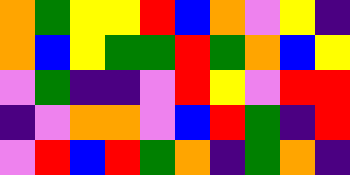[["orange", "green", "yellow", "yellow", "red", "blue", "orange", "violet", "yellow", "indigo"], ["orange", "blue", "yellow", "green", "green", "red", "green", "orange", "blue", "yellow"], ["violet", "green", "indigo", "indigo", "violet", "red", "yellow", "violet", "red", "red"], ["indigo", "violet", "orange", "orange", "violet", "blue", "red", "green", "indigo", "red"], ["violet", "red", "blue", "red", "green", "orange", "indigo", "green", "orange", "indigo"]]